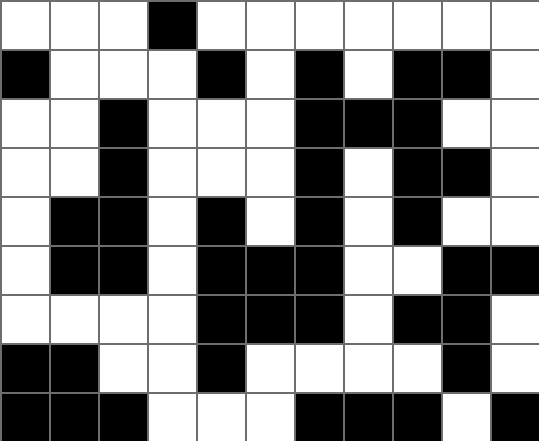[["white", "white", "white", "black", "white", "white", "white", "white", "white", "white", "white"], ["black", "white", "white", "white", "black", "white", "black", "white", "black", "black", "white"], ["white", "white", "black", "white", "white", "white", "black", "black", "black", "white", "white"], ["white", "white", "black", "white", "white", "white", "black", "white", "black", "black", "white"], ["white", "black", "black", "white", "black", "white", "black", "white", "black", "white", "white"], ["white", "black", "black", "white", "black", "black", "black", "white", "white", "black", "black"], ["white", "white", "white", "white", "black", "black", "black", "white", "black", "black", "white"], ["black", "black", "white", "white", "black", "white", "white", "white", "white", "black", "white"], ["black", "black", "black", "white", "white", "white", "black", "black", "black", "white", "black"]]